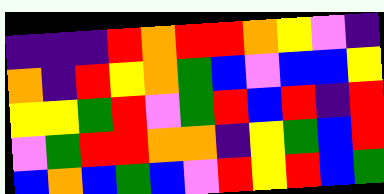[["indigo", "indigo", "indigo", "red", "orange", "red", "red", "orange", "yellow", "violet", "indigo"], ["orange", "indigo", "red", "yellow", "orange", "green", "blue", "violet", "blue", "blue", "yellow"], ["yellow", "yellow", "green", "red", "violet", "green", "red", "blue", "red", "indigo", "red"], ["violet", "green", "red", "red", "orange", "orange", "indigo", "yellow", "green", "blue", "red"], ["blue", "orange", "blue", "green", "blue", "violet", "red", "yellow", "red", "blue", "green"]]